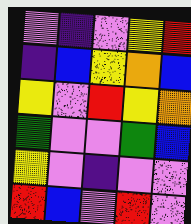[["violet", "indigo", "violet", "yellow", "red"], ["indigo", "blue", "yellow", "orange", "blue"], ["yellow", "violet", "red", "yellow", "orange"], ["green", "violet", "violet", "green", "blue"], ["yellow", "violet", "indigo", "violet", "violet"], ["red", "blue", "violet", "red", "violet"]]